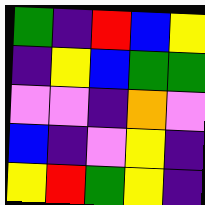[["green", "indigo", "red", "blue", "yellow"], ["indigo", "yellow", "blue", "green", "green"], ["violet", "violet", "indigo", "orange", "violet"], ["blue", "indigo", "violet", "yellow", "indigo"], ["yellow", "red", "green", "yellow", "indigo"]]